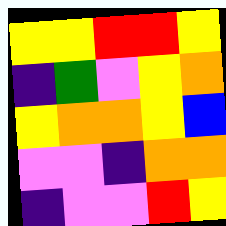[["yellow", "yellow", "red", "red", "yellow"], ["indigo", "green", "violet", "yellow", "orange"], ["yellow", "orange", "orange", "yellow", "blue"], ["violet", "violet", "indigo", "orange", "orange"], ["indigo", "violet", "violet", "red", "yellow"]]